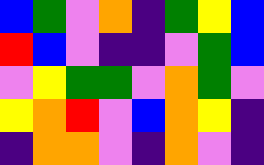[["blue", "green", "violet", "orange", "indigo", "green", "yellow", "blue"], ["red", "blue", "violet", "indigo", "indigo", "violet", "green", "blue"], ["violet", "yellow", "green", "green", "violet", "orange", "green", "violet"], ["yellow", "orange", "red", "violet", "blue", "orange", "yellow", "indigo"], ["indigo", "orange", "orange", "violet", "indigo", "orange", "violet", "indigo"]]